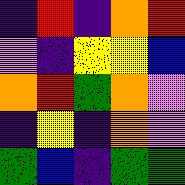[["indigo", "red", "indigo", "orange", "red"], ["violet", "indigo", "yellow", "yellow", "blue"], ["orange", "red", "green", "orange", "violet"], ["indigo", "yellow", "indigo", "orange", "violet"], ["green", "blue", "indigo", "green", "green"]]